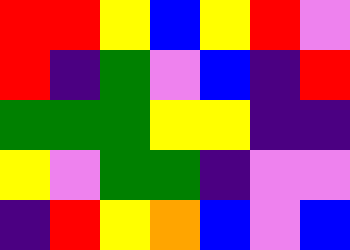[["red", "red", "yellow", "blue", "yellow", "red", "violet"], ["red", "indigo", "green", "violet", "blue", "indigo", "red"], ["green", "green", "green", "yellow", "yellow", "indigo", "indigo"], ["yellow", "violet", "green", "green", "indigo", "violet", "violet"], ["indigo", "red", "yellow", "orange", "blue", "violet", "blue"]]